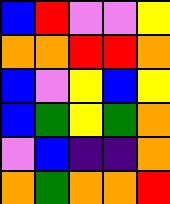[["blue", "red", "violet", "violet", "yellow"], ["orange", "orange", "red", "red", "orange"], ["blue", "violet", "yellow", "blue", "yellow"], ["blue", "green", "yellow", "green", "orange"], ["violet", "blue", "indigo", "indigo", "orange"], ["orange", "green", "orange", "orange", "red"]]